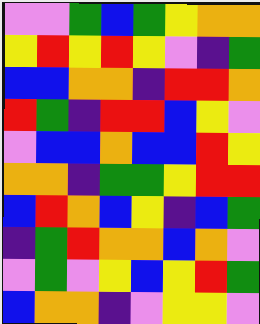[["violet", "violet", "green", "blue", "green", "yellow", "orange", "orange"], ["yellow", "red", "yellow", "red", "yellow", "violet", "indigo", "green"], ["blue", "blue", "orange", "orange", "indigo", "red", "red", "orange"], ["red", "green", "indigo", "red", "red", "blue", "yellow", "violet"], ["violet", "blue", "blue", "orange", "blue", "blue", "red", "yellow"], ["orange", "orange", "indigo", "green", "green", "yellow", "red", "red"], ["blue", "red", "orange", "blue", "yellow", "indigo", "blue", "green"], ["indigo", "green", "red", "orange", "orange", "blue", "orange", "violet"], ["violet", "green", "violet", "yellow", "blue", "yellow", "red", "green"], ["blue", "orange", "orange", "indigo", "violet", "yellow", "yellow", "violet"]]